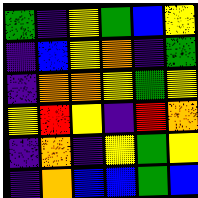[["green", "indigo", "yellow", "green", "blue", "yellow"], ["indigo", "blue", "yellow", "orange", "indigo", "green"], ["indigo", "orange", "orange", "yellow", "green", "yellow"], ["yellow", "red", "yellow", "indigo", "red", "orange"], ["indigo", "orange", "indigo", "yellow", "green", "yellow"], ["indigo", "orange", "blue", "blue", "green", "blue"]]